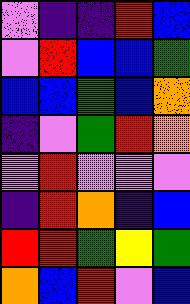[["violet", "indigo", "indigo", "red", "blue"], ["violet", "red", "blue", "blue", "green"], ["blue", "blue", "green", "blue", "orange"], ["indigo", "violet", "green", "red", "orange"], ["violet", "red", "violet", "violet", "violet"], ["indigo", "red", "orange", "indigo", "blue"], ["red", "red", "green", "yellow", "green"], ["orange", "blue", "red", "violet", "blue"]]